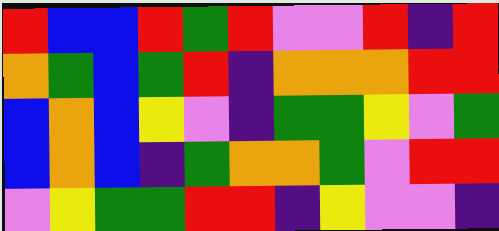[["red", "blue", "blue", "red", "green", "red", "violet", "violet", "red", "indigo", "red"], ["orange", "green", "blue", "green", "red", "indigo", "orange", "orange", "orange", "red", "red"], ["blue", "orange", "blue", "yellow", "violet", "indigo", "green", "green", "yellow", "violet", "green"], ["blue", "orange", "blue", "indigo", "green", "orange", "orange", "green", "violet", "red", "red"], ["violet", "yellow", "green", "green", "red", "red", "indigo", "yellow", "violet", "violet", "indigo"]]